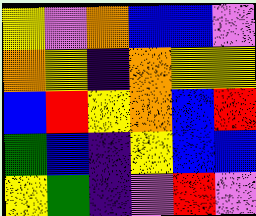[["yellow", "violet", "orange", "blue", "blue", "violet"], ["orange", "yellow", "indigo", "orange", "yellow", "yellow"], ["blue", "red", "yellow", "orange", "blue", "red"], ["green", "blue", "indigo", "yellow", "blue", "blue"], ["yellow", "green", "indigo", "violet", "red", "violet"]]